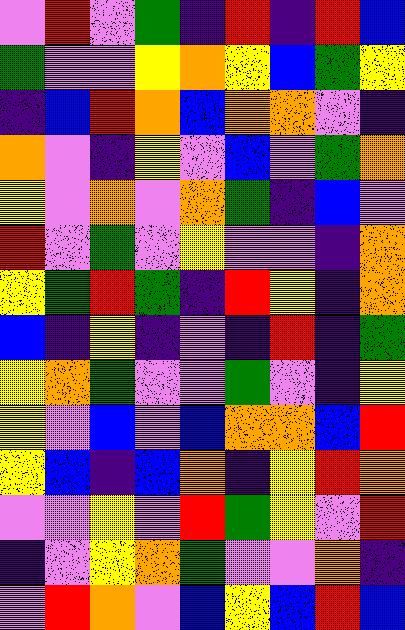[["violet", "red", "violet", "green", "indigo", "red", "indigo", "red", "blue"], ["green", "violet", "violet", "yellow", "orange", "yellow", "blue", "green", "yellow"], ["indigo", "blue", "red", "orange", "blue", "orange", "orange", "violet", "indigo"], ["orange", "violet", "indigo", "yellow", "violet", "blue", "violet", "green", "orange"], ["yellow", "violet", "orange", "violet", "orange", "green", "indigo", "blue", "violet"], ["red", "violet", "green", "violet", "yellow", "violet", "violet", "indigo", "orange"], ["yellow", "green", "red", "green", "indigo", "red", "yellow", "indigo", "orange"], ["blue", "indigo", "yellow", "indigo", "violet", "indigo", "red", "indigo", "green"], ["yellow", "orange", "green", "violet", "violet", "green", "violet", "indigo", "yellow"], ["yellow", "violet", "blue", "violet", "blue", "orange", "orange", "blue", "red"], ["yellow", "blue", "indigo", "blue", "orange", "indigo", "yellow", "red", "orange"], ["violet", "violet", "yellow", "violet", "red", "green", "yellow", "violet", "red"], ["indigo", "violet", "yellow", "orange", "green", "violet", "violet", "orange", "indigo"], ["violet", "red", "orange", "violet", "blue", "yellow", "blue", "red", "blue"]]